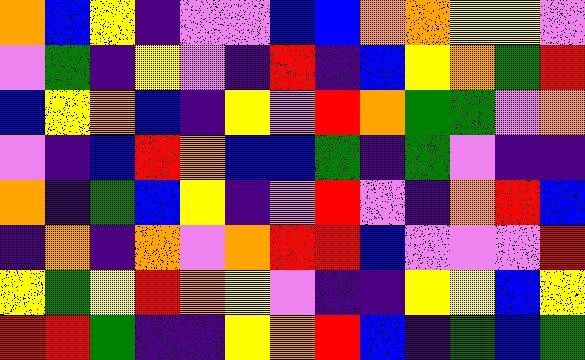[["orange", "blue", "yellow", "indigo", "violet", "violet", "blue", "blue", "orange", "orange", "yellow", "yellow", "violet"], ["violet", "green", "indigo", "yellow", "violet", "indigo", "red", "indigo", "blue", "yellow", "orange", "green", "red"], ["blue", "yellow", "orange", "blue", "indigo", "yellow", "violet", "red", "orange", "green", "green", "violet", "orange"], ["violet", "indigo", "blue", "red", "orange", "blue", "blue", "green", "indigo", "green", "violet", "indigo", "indigo"], ["orange", "indigo", "green", "blue", "yellow", "indigo", "violet", "red", "violet", "indigo", "orange", "red", "blue"], ["indigo", "orange", "indigo", "orange", "violet", "orange", "red", "red", "blue", "violet", "violet", "violet", "red"], ["yellow", "green", "yellow", "red", "orange", "yellow", "violet", "indigo", "indigo", "yellow", "yellow", "blue", "yellow"], ["red", "red", "green", "indigo", "indigo", "yellow", "orange", "red", "blue", "indigo", "green", "blue", "green"]]